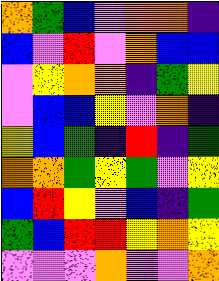[["orange", "green", "blue", "violet", "orange", "orange", "indigo"], ["blue", "violet", "red", "violet", "orange", "blue", "blue"], ["violet", "yellow", "orange", "orange", "indigo", "green", "yellow"], ["violet", "blue", "blue", "yellow", "violet", "orange", "indigo"], ["yellow", "blue", "green", "indigo", "red", "indigo", "green"], ["orange", "orange", "green", "yellow", "green", "violet", "yellow"], ["blue", "red", "yellow", "violet", "blue", "indigo", "green"], ["green", "blue", "red", "red", "yellow", "orange", "yellow"], ["violet", "violet", "violet", "orange", "violet", "violet", "orange"]]